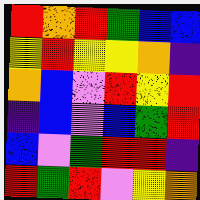[["red", "orange", "red", "green", "blue", "blue"], ["yellow", "red", "yellow", "yellow", "orange", "indigo"], ["orange", "blue", "violet", "red", "yellow", "red"], ["indigo", "blue", "violet", "blue", "green", "red"], ["blue", "violet", "green", "red", "red", "indigo"], ["red", "green", "red", "violet", "yellow", "orange"]]